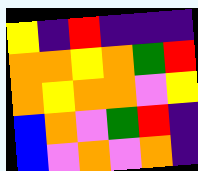[["yellow", "indigo", "red", "indigo", "indigo", "indigo"], ["orange", "orange", "yellow", "orange", "green", "red"], ["orange", "yellow", "orange", "orange", "violet", "yellow"], ["blue", "orange", "violet", "green", "red", "indigo"], ["blue", "violet", "orange", "violet", "orange", "indigo"]]